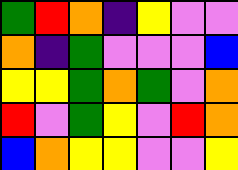[["green", "red", "orange", "indigo", "yellow", "violet", "violet"], ["orange", "indigo", "green", "violet", "violet", "violet", "blue"], ["yellow", "yellow", "green", "orange", "green", "violet", "orange"], ["red", "violet", "green", "yellow", "violet", "red", "orange"], ["blue", "orange", "yellow", "yellow", "violet", "violet", "yellow"]]